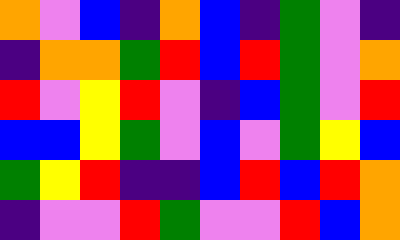[["orange", "violet", "blue", "indigo", "orange", "blue", "indigo", "green", "violet", "indigo"], ["indigo", "orange", "orange", "green", "red", "blue", "red", "green", "violet", "orange"], ["red", "violet", "yellow", "red", "violet", "indigo", "blue", "green", "violet", "red"], ["blue", "blue", "yellow", "green", "violet", "blue", "violet", "green", "yellow", "blue"], ["green", "yellow", "red", "indigo", "indigo", "blue", "red", "blue", "red", "orange"], ["indigo", "violet", "violet", "red", "green", "violet", "violet", "red", "blue", "orange"]]